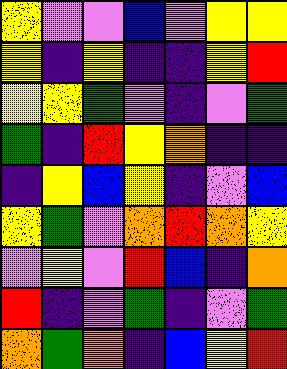[["yellow", "violet", "violet", "blue", "violet", "yellow", "yellow"], ["yellow", "indigo", "yellow", "indigo", "indigo", "yellow", "red"], ["yellow", "yellow", "green", "violet", "indigo", "violet", "green"], ["green", "indigo", "red", "yellow", "orange", "indigo", "indigo"], ["indigo", "yellow", "blue", "yellow", "indigo", "violet", "blue"], ["yellow", "green", "violet", "orange", "red", "orange", "yellow"], ["violet", "yellow", "violet", "red", "blue", "indigo", "orange"], ["red", "indigo", "violet", "green", "indigo", "violet", "green"], ["orange", "green", "orange", "indigo", "blue", "yellow", "red"]]